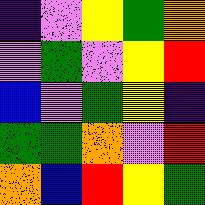[["indigo", "violet", "yellow", "green", "orange"], ["violet", "green", "violet", "yellow", "red"], ["blue", "violet", "green", "yellow", "indigo"], ["green", "green", "orange", "violet", "red"], ["orange", "blue", "red", "yellow", "green"]]